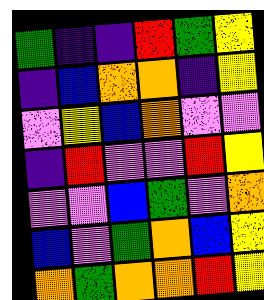[["green", "indigo", "indigo", "red", "green", "yellow"], ["indigo", "blue", "orange", "orange", "indigo", "yellow"], ["violet", "yellow", "blue", "orange", "violet", "violet"], ["indigo", "red", "violet", "violet", "red", "yellow"], ["violet", "violet", "blue", "green", "violet", "orange"], ["blue", "violet", "green", "orange", "blue", "yellow"], ["orange", "green", "orange", "orange", "red", "yellow"]]